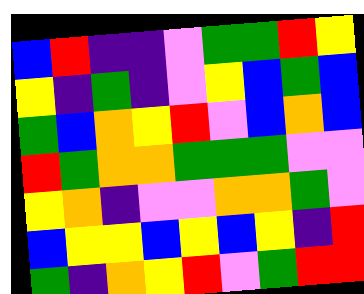[["blue", "red", "indigo", "indigo", "violet", "green", "green", "red", "yellow"], ["yellow", "indigo", "green", "indigo", "violet", "yellow", "blue", "green", "blue"], ["green", "blue", "orange", "yellow", "red", "violet", "blue", "orange", "blue"], ["red", "green", "orange", "orange", "green", "green", "green", "violet", "violet"], ["yellow", "orange", "indigo", "violet", "violet", "orange", "orange", "green", "violet"], ["blue", "yellow", "yellow", "blue", "yellow", "blue", "yellow", "indigo", "red"], ["green", "indigo", "orange", "yellow", "red", "violet", "green", "red", "red"]]